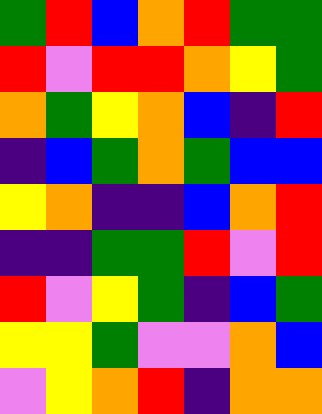[["green", "red", "blue", "orange", "red", "green", "green"], ["red", "violet", "red", "red", "orange", "yellow", "green"], ["orange", "green", "yellow", "orange", "blue", "indigo", "red"], ["indigo", "blue", "green", "orange", "green", "blue", "blue"], ["yellow", "orange", "indigo", "indigo", "blue", "orange", "red"], ["indigo", "indigo", "green", "green", "red", "violet", "red"], ["red", "violet", "yellow", "green", "indigo", "blue", "green"], ["yellow", "yellow", "green", "violet", "violet", "orange", "blue"], ["violet", "yellow", "orange", "red", "indigo", "orange", "orange"]]